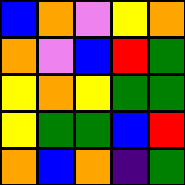[["blue", "orange", "violet", "yellow", "orange"], ["orange", "violet", "blue", "red", "green"], ["yellow", "orange", "yellow", "green", "green"], ["yellow", "green", "green", "blue", "red"], ["orange", "blue", "orange", "indigo", "green"]]